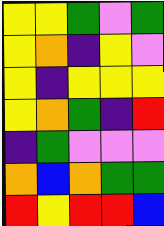[["yellow", "yellow", "green", "violet", "green"], ["yellow", "orange", "indigo", "yellow", "violet"], ["yellow", "indigo", "yellow", "yellow", "yellow"], ["yellow", "orange", "green", "indigo", "red"], ["indigo", "green", "violet", "violet", "violet"], ["orange", "blue", "orange", "green", "green"], ["red", "yellow", "red", "red", "blue"]]